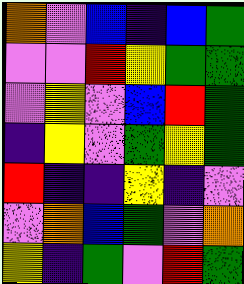[["orange", "violet", "blue", "indigo", "blue", "green"], ["violet", "violet", "red", "yellow", "green", "green"], ["violet", "yellow", "violet", "blue", "red", "green"], ["indigo", "yellow", "violet", "green", "yellow", "green"], ["red", "indigo", "indigo", "yellow", "indigo", "violet"], ["violet", "orange", "blue", "green", "violet", "orange"], ["yellow", "indigo", "green", "violet", "red", "green"]]